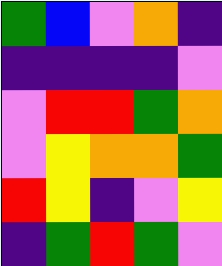[["green", "blue", "violet", "orange", "indigo"], ["indigo", "indigo", "indigo", "indigo", "violet"], ["violet", "red", "red", "green", "orange"], ["violet", "yellow", "orange", "orange", "green"], ["red", "yellow", "indigo", "violet", "yellow"], ["indigo", "green", "red", "green", "violet"]]